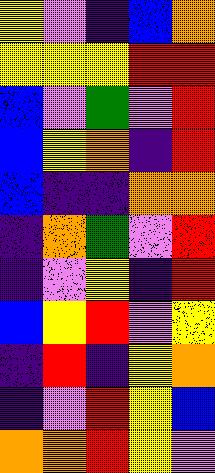[["yellow", "violet", "indigo", "blue", "orange"], ["yellow", "yellow", "yellow", "red", "red"], ["blue", "violet", "green", "violet", "red"], ["blue", "yellow", "orange", "indigo", "red"], ["blue", "indigo", "indigo", "orange", "orange"], ["indigo", "orange", "green", "violet", "red"], ["indigo", "violet", "yellow", "indigo", "red"], ["blue", "yellow", "red", "violet", "yellow"], ["indigo", "red", "indigo", "yellow", "orange"], ["indigo", "violet", "red", "yellow", "blue"], ["orange", "orange", "red", "yellow", "violet"]]